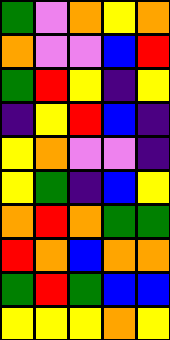[["green", "violet", "orange", "yellow", "orange"], ["orange", "violet", "violet", "blue", "red"], ["green", "red", "yellow", "indigo", "yellow"], ["indigo", "yellow", "red", "blue", "indigo"], ["yellow", "orange", "violet", "violet", "indigo"], ["yellow", "green", "indigo", "blue", "yellow"], ["orange", "red", "orange", "green", "green"], ["red", "orange", "blue", "orange", "orange"], ["green", "red", "green", "blue", "blue"], ["yellow", "yellow", "yellow", "orange", "yellow"]]